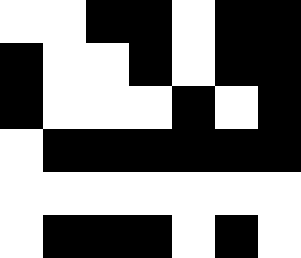[["white", "white", "black", "black", "white", "black", "black"], ["black", "white", "white", "black", "white", "black", "black"], ["black", "white", "white", "white", "black", "white", "black"], ["white", "black", "black", "black", "black", "black", "black"], ["white", "white", "white", "white", "white", "white", "white"], ["white", "black", "black", "black", "white", "black", "white"]]